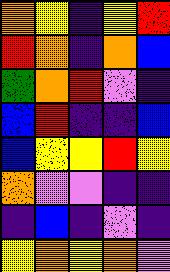[["orange", "yellow", "indigo", "yellow", "red"], ["red", "orange", "indigo", "orange", "blue"], ["green", "orange", "red", "violet", "indigo"], ["blue", "red", "indigo", "indigo", "blue"], ["blue", "yellow", "yellow", "red", "yellow"], ["orange", "violet", "violet", "indigo", "indigo"], ["indigo", "blue", "indigo", "violet", "indigo"], ["yellow", "orange", "yellow", "orange", "violet"]]